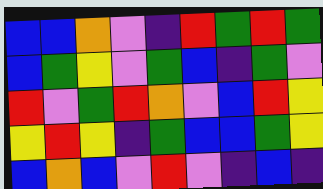[["blue", "blue", "orange", "violet", "indigo", "red", "green", "red", "green"], ["blue", "green", "yellow", "violet", "green", "blue", "indigo", "green", "violet"], ["red", "violet", "green", "red", "orange", "violet", "blue", "red", "yellow"], ["yellow", "red", "yellow", "indigo", "green", "blue", "blue", "green", "yellow"], ["blue", "orange", "blue", "violet", "red", "violet", "indigo", "blue", "indigo"]]